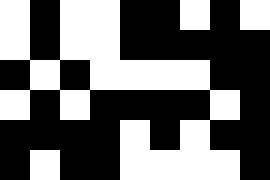[["white", "black", "white", "white", "black", "black", "white", "black", "white"], ["white", "black", "white", "white", "black", "black", "black", "black", "black"], ["black", "white", "black", "white", "white", "white", "white", "black", "black"], ["white", "black", "white", "black", "black", "black", "black", "white", "black"], ["black", "black", "black", "black", "white", "black", "white", "black", "black"], ["black", "white", "black", "black", "white", "white", "white", "white", "black"]]